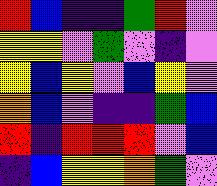[["red", "blue", "indigo", "indigo", "green", "red", "violet"], ["yellow", "yellow", "violet", "green", "violet", "indigo", "violet"], ["yellow", "blue", "yellow", "violet", "blue", "yellow", "violet"], ["orange", "blue", "violet", "indigo", "indigo", "green", "blue"], ["red", "indigo", "red", "red", "red", "violet", "blue"], ["indigo", "blue", "yellow", "yellow", "orange", "green", "violet"]]